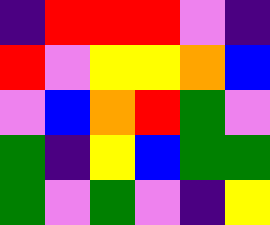[["indigo", "red", "red", "red", "violet", "indigo"], ["red", "violet", "yellow", "yellow", "orange", "blue"], ["violet", "blue", "orange", "red", "green", "violet"], ["green", "indigo", "yellow", "blue", "green", "green"], ["green", "violet", "green", "violet", "indigo", "yellow"]]